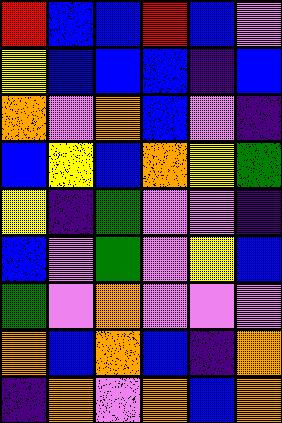[["red", "blue", "blue", "red", "blue", "violet"], ["yellow", "blue", "blue", "blue", "indigo", "blue"], ["orange", "violet", "orange", "blue", "violet", "indigo"], ["blue", "yellow", "blue", "orange", "yellow", "green"], ["yellow", "indigo", "green", "violet", "violet", "indigo"], ["blue", "violet", "green", "violet", "yellow", "blue"], ["green", "violet", "orange", "violet", "violet", "violet"], ["orange", "blue", "orange", "blue", "indigo", "orange"], ["indigo", "orange", "violet", "orange", "blue", "orange"]]